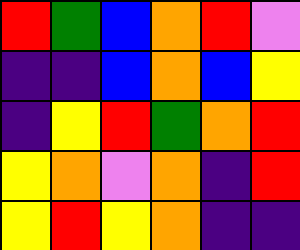[["red", "green", "blue", "orange", "red", "violet"], ["indigo", "indigo", "blue", "orange", "blue", "yellow"], ["indigo", "yellow", "red", "green", "orange", "red"], ["yellow", "orange", "violet", "orange", "indigo", "red"], ["yellow", "red", "yellow", "orange", "indigo", "indigo"]]